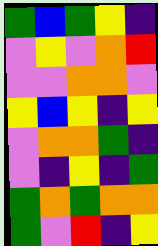[["green", "blue", "green", "yellow", "indigo"], ["violet", "yellow", "violet", "orange", "red"], ["violet", "violet", "orange", "orange", "violet"], ["yellow", "blue", "yellow", "indigo", "yellow"], ["violet", "orange", "orange", "green", "indigo"], ["violet", "indigo", "yellow", "indigo", "green"], ["green", "orange", "green", "orange", "orange"], ["green", "violet", "red", "indigo", "yellow"]]